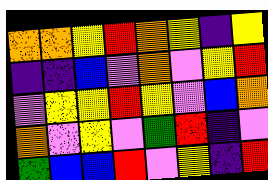[["orange", "orange", "yellow", "red", "orange", "yellow", "indigo", "yellow"], ["indigo", "indigo", "blue", "violet", "orange", "violet", "yellow", "red"], ["violet", "yellow", "yellow", "red", "yellow", "violet", "blue", "orange"], ["orange", "violet", "yellow", "violet", "green", "red", "indigo", "violet"], ["green", "blue", "blue", "red", "violet", "yellow", "indigo", "red"]]